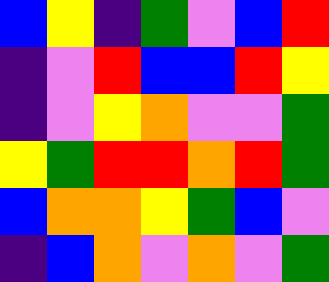[["blue", "yellow", "indigo", "green", "violet", "blue", "red"], ["indigo", "violet", "red", "blue", "blue", "red", "yellow"], ["indigo", "violet", "yellow", "orange", "violet", "violet", "green"], ["yellow", "green", "red", "red", "orange", "red", "green"], ["blue", "orange", "orange", "yellow", "green", "blue", "violet"], ["indigo", "blue", "orange", "violet", "orange", "violet", "green"]]